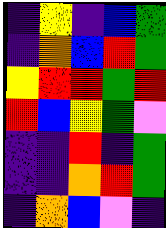[["indigo", "yellow", "indigo", "blue", "green"], ["indigo", "orange", "blue", "red", "green"], ["yellow", "red", "red", "green", "red"], ["red", "blue", "yellow", "green", "violet"], ["indigo", "indigo", "red", "indigo", "green"], ["indigo", "indigo", "orange", "red", "green"], ["indigo", "orange", "blue", "violet", "indigo"]]